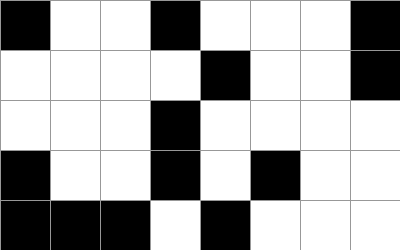[["black", "white", "white", "black", "white", "white", "white", "black"], ["white", "white", "white", "white", "black", "white", "white", "black"], ["white", "white", "white", "black", "white", "white", "white", "white"], ["black", "white", "white", "black", "white", "black", "white", "white"], ["black", "black", "black", "white", "black", "white", "white", "white"]]